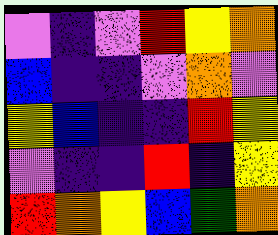[["violet", "indigo", "violet", "red", "yellow", "orange"], ["blue", "indigo", "indigo", "violet", "orange", "violet"], ["yellow", "blue", "indigo", "indigo", "red", "yellow"], ["violet", "indigo", "indigo", "red", "indigo", "yellow"], ["red", "orange", "yellow", "blue", "green", "orange"]]